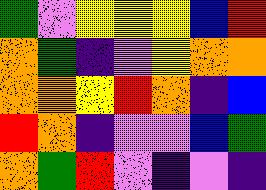[["green", "violet", "yellow", "yellow", "yellow", "blue", "red"], ["orange", "green", "indigo", "violet", "yellow", "orange", "orange"], ["orange", "orange", "yellow", "red", "orange", "indigo", "blue"], ["red", "orange", "indigo", "violet", "violet", "blue", "green"], ["orange", "green", "red", "violet", "indigo", "violet", "indigo"]]